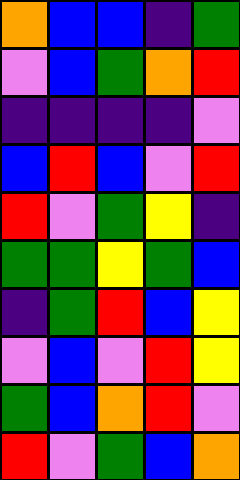[["orange", "blue", "blue", "indigo", "green"], ["violet", "blue", "green", "orange", "red"], ["indigo", "indigo", "indigo", "indigo", "violet"], ["blue", "red", "blue", "violet", "red"], ["red", "violet", "green", "yellow", "indigo"], ["green", "green", "yellow", "green", "blue"], ["indigo", "green", "red", "blue", "yellow"], ["violet", "blue", "violet", "red", "yellow"], ["green", "blue", "orange", "red", "violet"], ["red", "violet", "green", "blue", "orange"]]